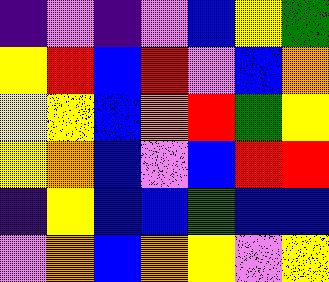[["indigo", "violet", "indigo", "violet", "blue", "yellow", "green"], ["yellow", "red", "blue", "red", "violet", "blue", "orange"], ["yellow", "yellow", "blue", "orange", "red", "green", "yellow"], ["yellow", "orange", "blue", "violet", "blue", "red", "red"], ["indigo", "yellow", "blue", "blue", "green", "blue", "blue"], ["violet", "orange", "blue", "orange", "yellow", "violet", "yellow"]]